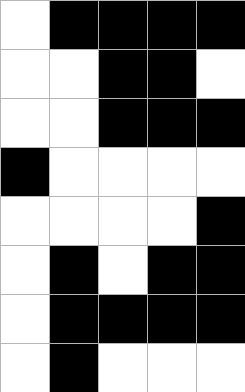[["white", "black", "black", "black", "black"], ["white", "white", "black", "black", "white"], ["white", "white", "black", "black", "black"], ["black", "white", "white", "white", "white"], ["white", "white", "white", "white", "black"], ["white", "black", "white", "black", "black"], ["white", "black", "black", "black", "black"], ["white", "black", "white", "white", "white"]]